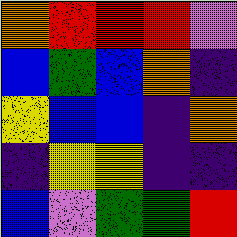[["orange", "red", "red", "red", "violet"], ["blue", "green", "blue", "orange", "indigo"], ["yellow", "blue", "blue", "indigo", "orange"], ["indigo", "yellow", "yellow", "indigo", "indigo"], ["blue", "violet", "green", "green", "red"]]